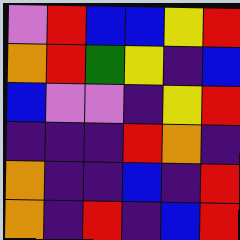[["violet", "red", "blue", "blue", "yellow", "red"], ["orange", "red", "green", "yellow", "indigo", "blue"], ["blue", "violet", "violet", "indigo", "yellow", "red"], ["indigo", "indigo", "indigo", "red", "orange", "indigo"], ["orange", "indigo", "indigo", "blue", "indigo", "red"], ["orange", "indigo", "red", "indigo", "blue", "red"]]